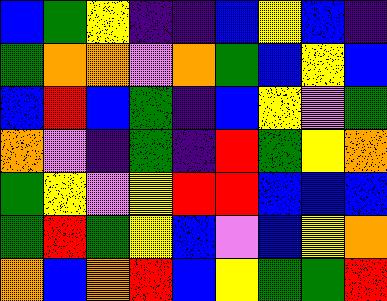[["blue", "green", "yellow", "indigo", "indigo", "blue", "yellow", "blue", "indigo"], ["green", "orange", "orange", "violet", "orange", "green", "blue", "yellow", "blue"], ["blue", "red", "blue", "green", "indigo", "blue", "yellow", "violet", "green"], ["orange", "violet", "indigo", "green", "indigo", "red", "green", "yellow", "orange"], ["green", "yellow", "violet", "yellow", "red", "red", "blue", "blue", "blue"], ["green", "red", "green", "yellow", "blue", "violet", "blue", "yellow", "orange"], ["orange", "blue", "orange", "red", "blue", "yellow", "green", "green", "red"]]